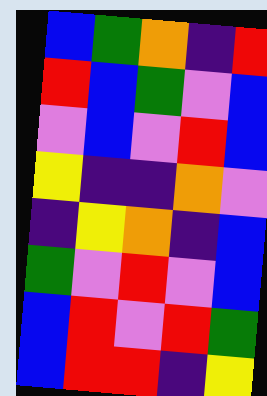[["blue", "green", "orange", "indigo", "red"], ["red", "blue", "green", "violet", "blue"], ["violet", "blue", "violet", "red", "blue"], ["yellow", "indigo", "indigo", "orange", "violet"], ["indigo", "yellow", "orange", "indigo", "blue"], ["green", "violet", "red", "violet", "blue"], ["blue", "red", "violet", "red", "green"], ["blue", "red", "red", "indigo", "yellow"]]